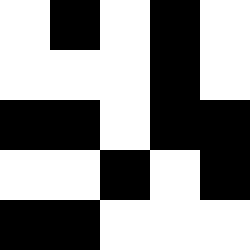[["white", "black", "white", "black", "white"], ["white", "white", "white", "black", "white"], ["black", "black", "white", "black", "black"], ["white", "white", "black", "white", "black"], ["black", "black", "white", "white", "white"]]